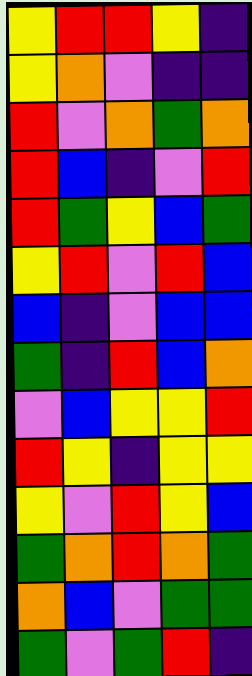[["yellow", "red", "red", "yellow", "indigo"], ["yellow", "orange", "violet", "indigo", "indigo"], ["red", "violet", "orange", "green", "orange"], ["red", "blue", "indigo", "violet", "red"], ["red", "green", "yellow", "blue", "green"], ["yellow", "red", "violet", "red", "blue"], ["blue", "indigo", "violet", "blue", "blue"], ["green", "indigo", "red", "blue", "orange"], ["violet", "blue", "yellow", "yellow", "red"], ["red", "yellow", "indigo", "yellow", "yellow"], ["yellow", "violet", "red", "yellow", "blue"], ["green", "orange", "red", "orange", "green"], ["orange", "blue", "violet", "green", "green"], ["green", "violet", "green", "red", "indigo"]]